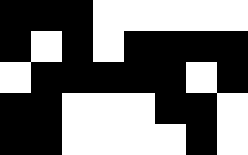[["black", "black", "black", "white", "white", "white", "white", "white"], ["black", "white", "black", "white", "black", "black", "black", "black"], ["white", "black", "black", "black", "black", "black", "white", "black"], ["black", "black", "white", "white", "white", "black", "black", "white"], ["black", "black", "white", "white", "white", "white", "black", "white"]]